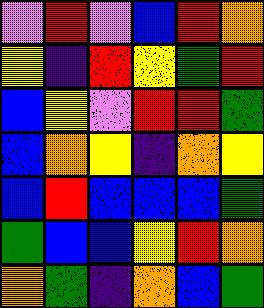[["violet", "red", "violet", "blue", "red", "orange"], ["yellow", "indigo", "red", "yellow", "green", "red"], ["blue", "yellow", "violet", "red", "red", "green"], ["blue", "orange", "yellow", "indigo", "orange", "yellow"], ["blue", "red", "blue", "blue", "blue", "green"], ["green", "blue", "blue", "yellow", "red", "orange"], ["orange", "green", "indigo", "orange", "blue", "green"]]